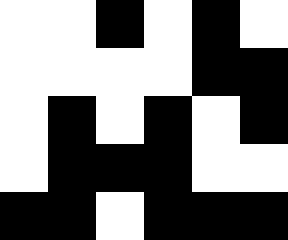[["white", "white", "black", "white", "black", "white"], ["white", "white", "white", "white", "black", "black"], ["white", "black", "white", "black", "white", "black"], ["white", "black", "black", "black", "white", "white"], ["black", "black", "white", "black", "black", "black"]]